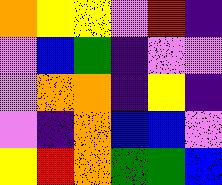[["orange", "yellow", "yellow", "violet", "red", "indigo"], ["violet", "blue", "green", "indigo", "violet", "violet"], ["violet", "orange", "orange", "indigo", "yellow", "indigo"], ["violet", "indigo", "orange", "blue", "blue", "violet"], ["yellow", "red", "orange", "green", "green", "blue"]]